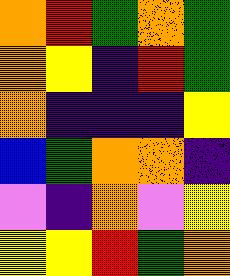[["orange", "red", "green", "orange", "green"], ["orange", "yellow", "indigo", "red", "green"], ["orange", "indigo", "indigo", "indigo", "yellow"], ["blue", "green", "orange", "orange", "indigo"], ["violet", "indigo", "orange", "violet", "yellow"], ["yellow", "yellow", "red", "green", "orange"]]